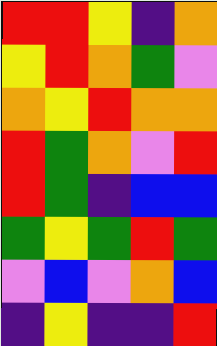[["red", "red", "yellow", "indigo", "orange"], ["yellow", "red", "orange", "green", "violet"], ["orange", "yellow", "red", "orange", "orange"], ["red", "green", "orange", "violet", "red"], ["red", "green", "indigo", "blue", "blue"], ["green", "yellow", "green", "red", "green"], ["violet", "blue", "violet", "orange", "blue"], ["indigo", "yellow", "indigo", "indigo", "red"]]